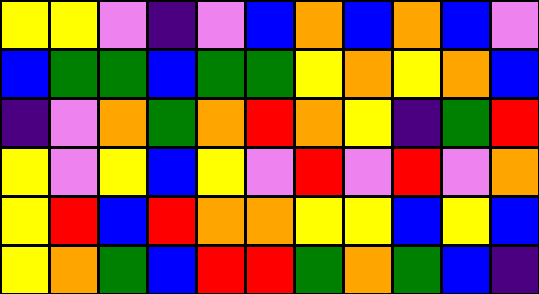[["yellow", "yellow", "violet", "indigo", "violet", "blue", "orange", "blue", "orange", "blue", "violet"], ["blue", "green", "green", "blue", "green", "green", "yellow", "orange", "yellow", "orange", "blue"], ["indigo", "violet", "orange", "green", "orange", "red", "orange", "yellow", "indigo", "green", "red"], ["yellow", "violet", "yellow", "blue", "yellow", "violet", "red", "violet", "red", "violet", "orange"], ["yellow", "red", "blue", "red", "orange", "orange", "yellow", "yellow", "blue", "yellow", "blue"], ["yellow", "orange", "green", "blue", "red", "red", "green", "orange", "green", "blue", "indigo"]]